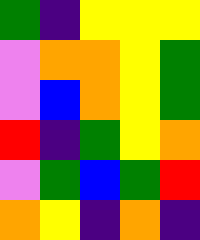[["green", "indigo", "yellow", "yellow", "yellow"], ["violet", "orange", "orange", "yellow", "green"], ["violet", "blue", "orange", "yellow", "green"], ["red", "indigo", "green", "yellow", "orange"], ["violet", "green", "blue", "green", "red"], ["orange", "yellow", "indigo", "orange", "indigo"]]